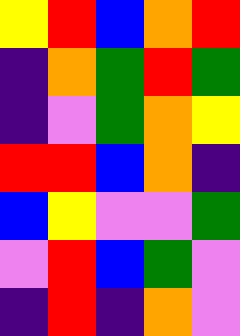[["yellow", "red", "blue", "orange", "red"], ["indigo", "orange", "green", "red", "green"], ["indigo", "violet", "green", "orange", "yellow"], ["red", "red", "blue", "orange", "indigo"], ["blue", "yellow", "violet", "violet", "green"], ["violet", "red", "blue", "green", "violet"], ["indigo", "red", "indigo", "orange", "violet"]]